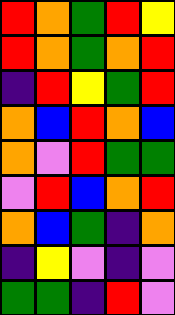[["red", "orange", "green", "red", "yellow"], ["red", "orange", "green", "orange", "red"], ["indigo", "red", "yellow", "green", "red"], ["orange", "blue", "red", "orange", "blue"], ["orange", "violet", "red", "green", "green"], ["violet", "red", "blue", "orange", "red"], ["orange", "blue", "green", "indigo", "orange"], ["indigo", "yellow", "violet", "indigo", "violet"], ["green", "green", "indigo", "red", "violet"]]